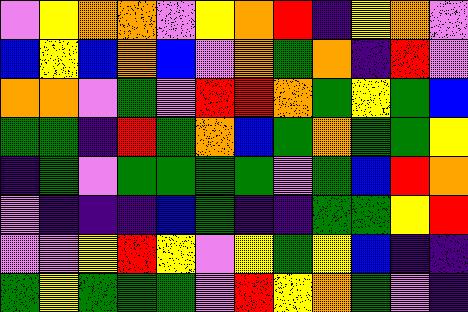[["violet", "yellow", "orange", "orange", "violet", "yellow", "orange", "red", "indigo", "yellow", "orange", "violet"], ["blue", "yellow", "blue", "orange", "blue", "violet", "orange", "green", "orange", "indigo", "red", "violet"], ["orange", "orange", "violet", "green", "violet", "red", "red", "orange", "green", "yellow", "green", "blue"], ["green", "green", "indigo", "red", "green", "orange", "blue", "green", "orange", "green", "green", "yellow"], ["indigo", "green", "violet", "green", "green", "green", "green", "violet", "green", "blue", "red", "orange"], ["violet", "indigo", "indigo", "indigo", "blue", "green", "indigo", "indigo", "green", "green", "yellow", "red"], ["violet", "violet", "yellow", "red", "yellow", "violet", "yellow", "green", "yellow", "blue", "indigo", "indigo"], ["green", "yellow", "green", "green", "green", "violet", "red", "yellow", "orange", "green", "violet", "indigo"]]